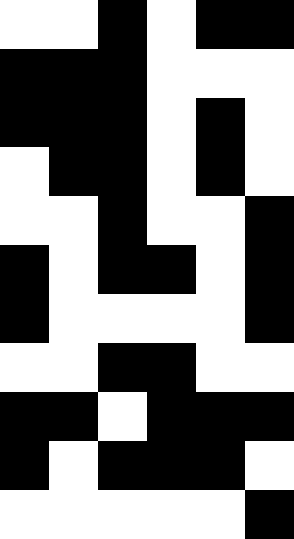[["white", "white", "black", "white", "black", "black"], ["black", "black", "black", "white", "white", "white"], ["black", "black", "black", "white", "black", "white"], ["white", "black", "black", "white", "black", "white"], ["white", "white", "black", "white", "white", "black"], ["black", "white", "black", "black", "white", "black"], ["black", "white", "white", "white", "white", "black"], ["white", "white", "black", "black", "white", "white"], ["black", "black", "white", "black", "black", "black"], ["black", "white", "black", "black", "black", "white"], ["white", "white", "white", "white", "white", "black"]]